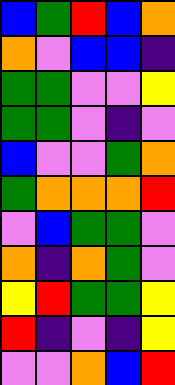[["blue", "green", "red", "blue", "orange"], ["orange", "violet", "blue", "blue", "indigo"], ["green", "green", "violet", "violet", "yellow"], ["green", "green", "violet", "indigo", "violet"], ["blue", "violet", "violet", "green", "orange"], ["green", "orange", "orange", "orange", "red"], ["violet", "blue", "green", "green", "violet"], ["orange", "indigo", "orange", "green", "violet"], ["yellow", "red", "green", "green", "yellow"], ["red", "indigo", "violet", "indigo", "yellow"], ["violet", "violet", "orange", "blue", "red"]]